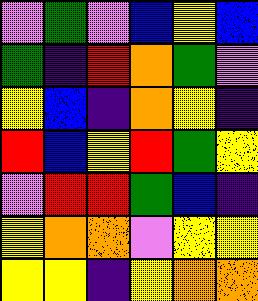[["violet", "green", "violet", "blue", "yellow", "blue"], ["green", "indigo", "red", "orange", "green", "violet"], ["yellow", "blue", "indigo", "orange", "yellow", "indigo"], ["red", "blue", "yellow", "red", "green", "yellow"], ["violet", "red", "red", "green", "blue", "indigo"], ["yellow", "orange", "orange", "violet", "yellow", "yellow"], ["yellow", "yellow", "indigo", "yellow", "orange", "orange"]]